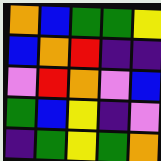[["orange", "blue", "green", "green", "yellow"], ["blue", "orange", "red", "indigo", "indigo"], ["violet", "red", "orange", "violet", "blue"], ["green", "blue", "yellow", "indigo", "violet"], ["indigo", "green", "yellow", "green", "orange"]]